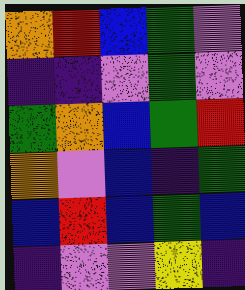[["orange", "red", "blue", "green", "violet"], ["indigo", "indigo", "violet", "green", "violet"], ["green", "orange", "blue", "green", "red"], ["orange", "violet", "blue", "indigo", "green"], ["blue", "red", "blue", "green", "blue"], ["indigo", "violet", "violet", "yellow", "indigo"]]